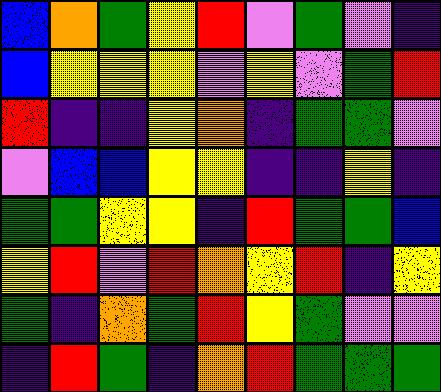[["blue", "orange", "green", "yellow", "red", "violet", "green", "violet", "indigo"], ["blue", "yellow", "yellow", "yellow", "violet", "yellow", "violet", "green", "red"], ["red", "indigo", "indigo", "yellow", "orange", "indigo", "green", "green", "violet"], ["violet", "blue", "blue", "yellow", "yellow", "indigo", "indigo", "yellow", "indigo"], ["green", "green", "yellow", "yellow", "indigo", "red", "green", "green", "blue"], ["yellow", "red", "violet", "red", "orange", "yellow", "red", "indigo", "yellow"], ["green", "indigo", "orange", "green", "red", "yellow", "green", "violet", "violet"], ["indigo", "red", "green", "indigo", "orange", "red", "green", "green", "green"]]